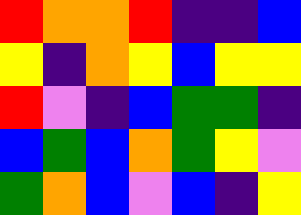[["red", "orange", "orange", "red", "indigo", "indigo", "blue"], ["yellow", "indigo", "orange", "yellow", "blue", "yellow", "yellow"], ["red", "violet", "indigo", "blue", "green", "green", "indigo"], ["blue", "green", "blue", "orange", "green", "yellow", "violet"], ["green", "orange", "blue", "violet", "blue", "indigo", "yellow"]]